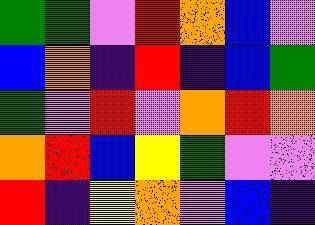[["green", "green", "violet", "red", "orange", "blue", "violet"], ["blue", "orange", "indigo", "red", "indigo", "blue", "green"], ["green", "violet", "red", "violet", "orange", "red", "orange"], ["orange", "red", "blue", "yellow", "green", "violet", "violet"], ["red", "indigo", "yellow", "orange", "violet", "blue", "indigo"]]